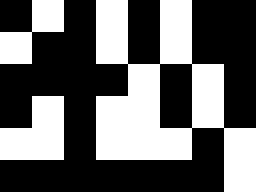[["black", "white", "black", "white", "black", "white", "black", "black"], ["white", "black", "black", "white", "black", "white", "black", "black"], ["black", "black", "black", "black", "white", "black", "white", "black"], ["black", "white", "black", "white", "white", "black", "white", "black"], ["white", "white", "black", "white", "white", "white", "black", "white"], ["black", "black", "black", "black", "black", "black", "black", "white"]]